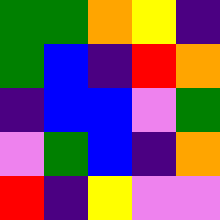[["green", "green", "orange", "yellow", "indigo"], ["green", "blue", "indigo", "red", "orange"], ["indigo", "blue", "blue", "violet", "green"], ["violet", "green", "blue", "indigo", "orange"], ["red", "indigo", "yellow", "violet", "violet"]]